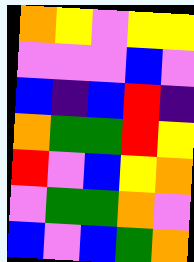[["orange", "yellow", "violet", "yellow", "yellow"], ["violet", "violet", "violet", "blue", "violet"], ["blue", "indigo", "blue", "red", "indigo"], ["orange", "green", "green", "red", "yellow"], ["red", "violet", "blue", "yellow", "orange"], ["violet", "green", "green", "orange", "violet"], ["blue", "violet", "blue", "green", "orange"]]